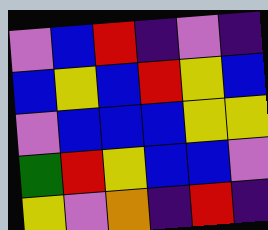[["violet", "blue", "red", "indigo", "violet", "indigo"], ["blue", "yellow", "blue", "red", "yellow", "blue"], ["violet", "blue", "blue", "blue", "yellow", "yellow"], ["green", "red", "yellow", "blue", "blue", "violet"], ["yellow", "violet", "orange", "indigo", "red", "indigo"]]